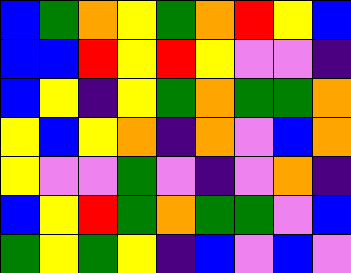[["blue", "green", "orange", "yellow", "green", "orange", "red", "yellow", "blue"], ["blue", "blue", "red", "yellow", "red", "yellow", "violet", "violet", "indigo"], ["blue", "yellow", "indigo", "yellow", "green", "orange", "green", "green", "orange"], ["yellow", "blue", "yellow", "orange", "indigo", "orange", "violet", "blue", "orange"], ["yellow", "violet", "violet", "green", "violet", "indigo", "violet", "orange", "indigo"], ["blue", "yellow", "red", "green", "orange", "green", "green", "violet", "blue"], ["green", "yellow", "green", "yellow", "indigo", "blue", "violet", "blue", "violet"]]